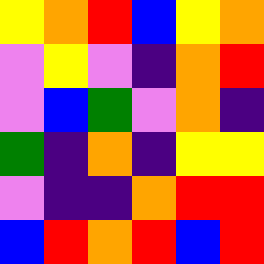[["yellow", "orange", "red", "blue", "yellow", "orange"], ["violet", "yellow", "violet", "indigo", "orange", "red"], ["violet", "blue", "green", "violet", "orange", "indigo"], ["green", "indigo", "orange", "indigo", "yellow", "yellow"], ["violet", "indigo", "indigo", "orange", "red", "red"], ["blue", "red", "orange", "red", "blue", "red"]]